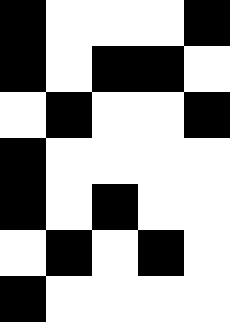[["black", "white", "white", "white", "black"], ["black", "white", "black", "black", "white"], ["white", "black", "white", "white", "black"], ["black", "white", "white", "white", "white"], ["black", "white", "black", "white", "white"], ["white", "black", "white", "black", "white"], ["black", "white", "white", "white", "white"]]